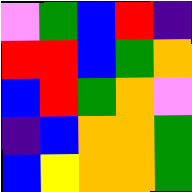[["violet", "green", "blue", "red", "indigo"], ["red", "red", "blue", "green", "orange"], ["blue", "red", "green", "orange", "violet"], ["indigo", "blue", "orange", "orange", "green"], ["blue", "yellow", "orange", "orange", "green"]]